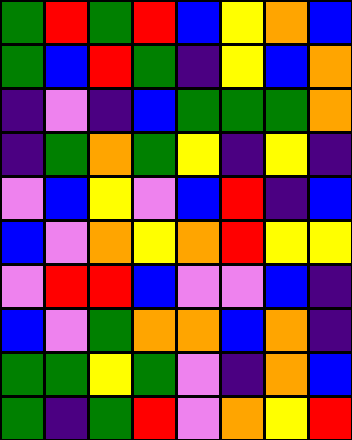[["green", "red", "green", "red", "blue", "yellow", "orange", "blue"], ["green", "blue", "red", "green", "indigo", "yellow", "blue", "orange"], ["indigo", "violet", "indigo", "blue", "green", "green", "green", "orange"], ["indigo", "green", "orange", "green", "yellow", "indigo", "yellow", "indigo"], ["violet", "blue", "yellow", "violet", "blue", "red", "indigo", "blue"], ["blue", "violet", "orange", "yellow", "orange", "red", "yellow", "yellow"], ["violet", "red", "red", "blue", "violet", "violet", "blue", "indigo"], ["blue", "violet", "green", "orange", "orange", "blue", "orange", "indigo"], ["green", "green", "yellow", "green", "violet", "indigo", "orange", "blue"], ["green", "indigo", "green", "red", "violet", "orange", "yellow", "red"]]